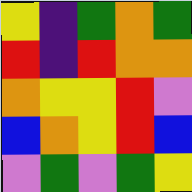[["yellow", "indigo", "green", "orange", "green"], ["red", "indigo", "red", "orange", "orange"], ["orange", "yellow", "yellow", "red", "violet"], ["blue", "orange", "yellow", "red", "blue"], ["violet", "green", "violet", "green", "yellow"]]